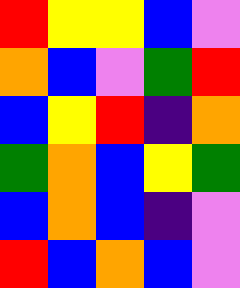[["red", "yellow", "yellow", "blue", "violet"], ["orange", "blue", "violet", "green", "red"], ["blue", "yellow", "red", "indigo", "orange"], ["green", "orange", "blue", "yellow", "green"], ["blue", "orange", "blue", "indigo", "violet"], ["red", "blue", "orange", "blue", "violet"]]